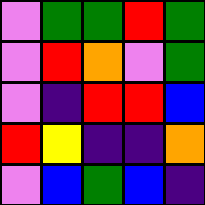[["violet", "green", "green", "red", "green"], ["violet", "red", "orange", "violet", "green"], ["violet", "indigo", "red", "red", "blue"], ["red", "yellow", "indigo", "indigo", "orange"], ["violet", "blue", "green", "blue", "indigo"]]